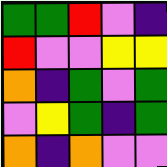[["green", "green", "red", "violet", "indigo"], ["red", "violet", "violet", "yellow", "yellow"], ["orange", "indigo", "green", "violet", "green"], ["violet", "yellow", "green", "indigo", "green"], ["orange", "indigo", "orange", "violet", "violet"]]